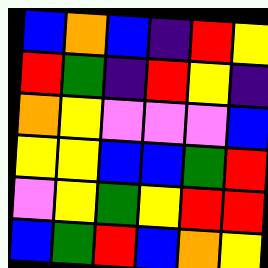[["blue", "orange", "blue", "indigo", "red", "yellow"], ["red", "green", "indigo", "red", "yellow", "indigo"], ["orange", "yellow", "violet", "violet", "violet", "blue"], ["yellow", "yellow", "blue", "blue", "green", "red"], ["violet", "yellow", "green", "yellow", "red", "red"], ["blue", "green", "red", "blue", "orange", "yellow"]]